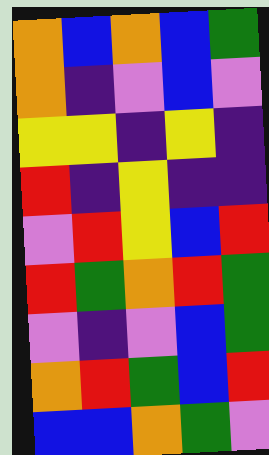[["orange", "blue", "orange", "blue", "green"], ["orange", "indigo", "violet", "blue", "violet"], ["yellow", "yellow", "indigo", "yellow", "indigo"], ["red", "indigo", "yellow", "indigo", "indigo"], ["violet", "red", "yellow", "blue", "red"], ["red", "green", "orange", "red", "green"], ["violet", "indigo", "violet", "blue", "green"], ["orange", "red", "green", "blue", "red"], ["blue", "blue", "orange", "green", "violet"]]